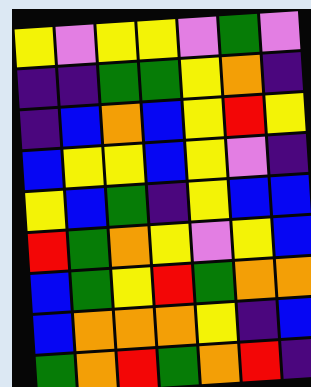[["yellow", "violet", "yellow", "yellow", "violet", "green", "violet"], ["indigo", "indigo", "green", "green", "yellow", "orange", "indigo"], ["indigo", "blue", "orange", "blue", "yellow", "red", "yellow"], ["blue", "yellow", "yellow", "blue", "yellow", "violet", "indigo"], ["yellow", "blue", "green", "indigo", "yellow", "blue", "blue"], ["red", "green", "orange", "yellow", "violet", "yellow", "blue"], ["blue", "green", "yellow", "red", "green", "orange", "orange"], ["blue", "orange", "orange", "orange", "yellow", "indigo", "blue"], ["green", "orange", "red", "green", "orange", "red", "indigo"]]